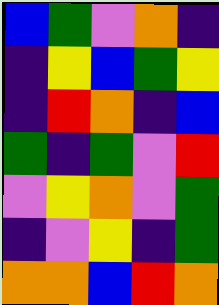[["blue", "green", "violet", "orange", "indigo"], ["indigo", "yellow", "blue", "green", "yellow"], ["indigo", "red", "orange", "indigo", "blue"], ["green", "indigo", "green", "violet", "red"], ["violet", "yellow", "orange", "violet", "green"], ["indigo", "violet", "yellow", "indigo", "green"], ["orange", "orange", "blue", "red", "orange"]]